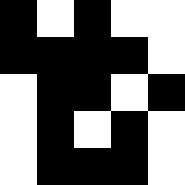[["black", "white", "black", "white", "white"], ["black", "black", "black", "black", "white"], ["white", "black", "black", "white", "black"], ["white", "black", "white", "black", "white"], ["white", "black", "black", "black", "white"]]